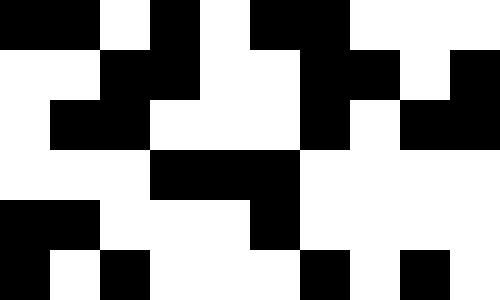[["black", "black", "white", "black", "white", "black", "black", "white", "white", "white"], ["white", "white", "black", "black", "white", "white", "black", "black", "white", "black"], ["white", "black", "black", "white", "white", "white", "black", "white", "black", "black"], ["white", "white", "white", "black", "black", "black", "white", "white", "white", "white"], ["black", "black", "white", "white", "white", "black", "white", "white", "white", "white"], ["black", "white", "black", "white", "white", "white", "black", "white", "black", "white"]]